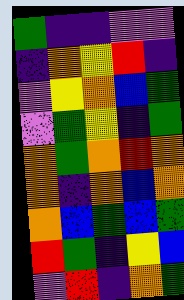[["green", "indigo", "indigo", "violet", "violet"], ["indigo", "orange", "yellow", "red", "indigo"], ["violet", "yellow", "orange", "blue", "green"], ["violet", "green", "yellow", "indigo", "green"], ["orange", "green", "orange", "red", "orange"], ["orange", "indigo", "orange", "blue", "orange"], ["orange", "blue", "green", "blue", "green"], ["red", "green", "indigo", "yellow", "blue"], ["violet", "red", "indigo", "orange", "green"]]